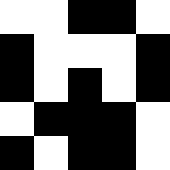[["white", "white", "black", "black", "white"], ["black", "white", "white", "white", "black"], ["black", "white", "black", "white", "black"], ["white", "black", "black", "black", "white"], ["black", "white", "black", "black", "white"]]